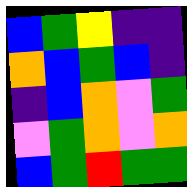[["blue", "green", "yellow", "indigo", "indigo"], ["orange", "blue", "green", "blue", "indigo"], ["indigo", "blue", "orange", "violet", "green"], ["violet", "green", "orange", "violet", "orange"], ["blue", "green", "red", "green", "green"]]